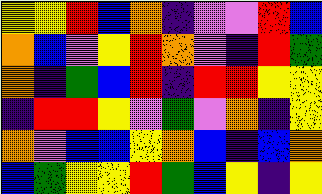[["yellow", "yellow", "red", "blue", "orange", "indigo", "violet", "violet", "red", "blue"], ["orange", "blue", "violet", "yellow", "red", "orange", "violet", "indigo", "red", "green"], ["orange", "indigo", "green", "blue", "red", "indigo", "red", "red", "yellow", "yellow"], ["indigo", "red", "red", "yellow", "violet", "green", "violet", "orange", "indigo", "yellow"], ["orange", "violet", "blue", "blue", "yellow", "orange", "blue", "indigo", "blue", "orange"], ["blue", "green", "yellow", "yellow", "red", "green", "blue", "yellow", "indigo", "yellow"]]